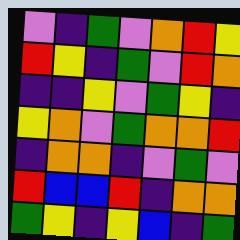[["violet", "indigo", "green", "violet", "orange", "red", "yellow"], ["red", "yellow", "indigo", "green", "violet", "red", "orange"], ["indigo", "indigo", "yellow", "violet", "green", "yellow", "indigo"], ["yellow", "orange", "violet", "green", "orange", "orange", "red"], ["indigo", "orange", "orange", "indigo", "violet", "green", "violet"], ["red", "blue", "blue", "red", "indigo", "orange", "orange"], ["green", "yellow", "indigo", "yellow", "blue", "indigo", "green"]]